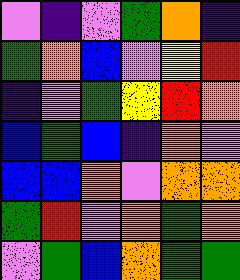[["violet", "indigo", "violet", "green", "orange", "indigo"], ["green", "orange", "blue", "violet", "yellow", "red"], ["indigo", "violet", "green", "yellow", "red", "orange"], ["blue", "green", "blue", "indigo", "orange", "violet"], ["blue", "blue", "orange", "violet", "orange", "orange"], ["green", "red", "violet", "orange", "green", "orange"], ["violet", "green", "blue", "orange", "green", "green"]]